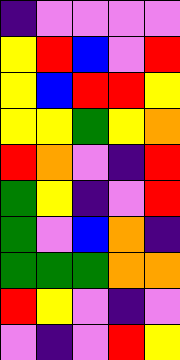[["indigo", "violet", "violet", "violet", "violet"], ["yellow", "red", "blue", "violet", "red"], ["yellow", "blue", "red", "red", "yellow"], ["yellow", "yellow", "green", "yellow", "orange"], ["red", "orange", "violet", "indigo", "red"], ["green", "yellow", "indigo", "violet", "red"], ["green", "violet", "blue", "orange", "indigo"], ["green", "green", "green", "orange", "orange"], ["red", "yellow", "violet", "indigo", "violet"], ["violet", "indigo", "violet", "red", "yellow"]]